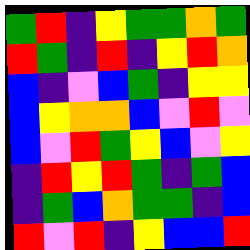[["green", "red", "indigo", "yellow", "green", "green", "orange", "green"], ["red", "green", "indigo", "red", "indigo", "yellow", "red", "orange"], ["blue", "indigo", "violet", "blue", "green", "indigo", "yellow", "yellow"], ["blue", "yellow", "orange", "orange", "blue", "violet", "red", "violet"], ["blue", "violet", "red", "green", "yellow", "blue", "violet", "yellow"], ["indigo", "red", "yellow", "red", "green", "indigo", "green", "blue"], ["indigo", "green", "blue", "orange", "green", "green", "indigo", "blue"], ["red", "violet", "red", "indigo", "yellow", "blue", "blue", "red"]]